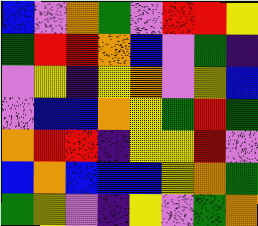[["blue", "violet", "orange", "green", "violet", "red", "red", "yellow"], ["green", "red", "red", "orange", "blue", "violet", "green", "indigo"], ["violet", "yellow", "indigo", "yellow", "orange", "violet", "yellow", "blue"], ["violet", "blue", "blue", "orange", "yellow", "green", "red", "green"], ["orange", "red", "red", "indigo", "yellow", "yellow", "red", "violet"], ["blue", "orange", "blue", "blue", "blue", "yellow", "orange", "green"], ["green", "yellow", "violet", "indigo", "yellow", "violet", "green", "orange"]]